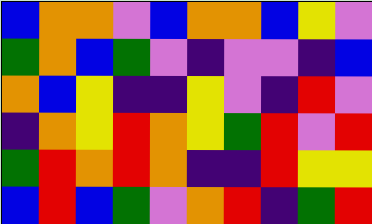[["blue", "orange", "orange", "violet", "blue", "orange", "orange", "blue", "yellow", "violet"], ["green", "orange", "blue", "green", "violet", "indigo", "violet", "violet", "indigo", "blue"], ["orange", "blue", "yellow", "indigo", "indigo", "yellow", "violet", "indigo", "red", "violet"], ["indigo", "orange", "yellow", "red", "orange", "yellow", "green", "red", "violet", "red"], ["green", "red", "orange", "red", "orange", "indigo", "indigo", "red", "yellow", "yellow"], ["blue", "red", "blue", "green", "violet", "orange", "red", "indigo", "green", "red"]]